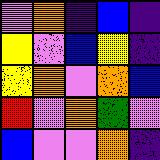[["violet", "orange", "indigo", "blue", "indigo"], ["yellow", "violet", "blue", "yellow", "indigo"], ["yellow", "orange", "violet", "orange", "blue"], ["red", "violet", "orange", "green", "violet"], ["blue", "violet", "violet", "orange", "indigo"]]